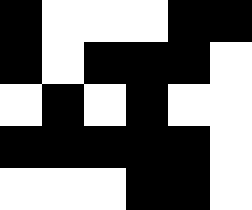[["black", "white", "white", "white", "black", "black"], ["black", "white", "black", "black", "black", "white"], ["white", "black", "white", "black", "white", "white"], ["black", "black", "black", "black", "black", "white"], ["white", "white", "white", "black", "black", "white"]]